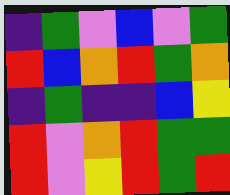[["indigo", "green", "violet", "blue", "violet", "green"], ["red", "blue", "orange", "red", "green", "orange"], ["indigo", "green", "indigo", "indigo", "blue", "yellow"], ["red", "violet", "orange", "red", "green", "green"], ["red", "violet", "yellow", "red", "green", "red"]]